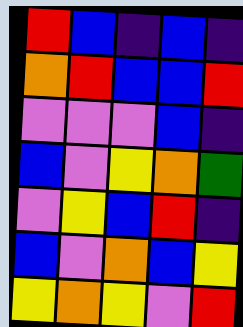[["red", "blue", "indigo", "blue", "indigo"], ["orange", "red", "blue", "blue", "red"], ["violet", "violet", "violet", "blue", "indigo"], ["blue", "violet", "yellow", "orange", "green"], ["violet", "yellow", "blue", "red", "indigo"], ["blue", "violet", "orange", "blue", "yellow"], ["yellow", "orange", "yellow", "violet", "red"]]